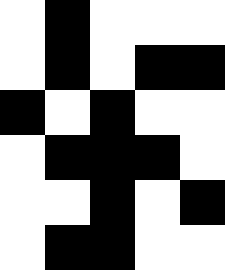[["white", "black", "white", "white", "white"], ["white", "black", "white", "black", "black"], ["black", "white", "black", "white", "white"], ["white", "black", "black", "black", "white"], ["white", "white", "black", "white", "black"], ["white", "black", "black", "white", "white"]]